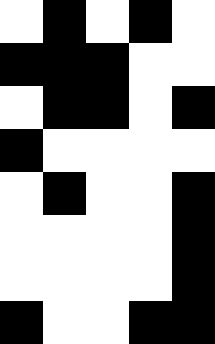[["white", "black", "white", "black", "white"], ["black", "black", "black", "white", "white"], ["white", "black", "black", "white", "black"], ["black", "white", "white", "white", "white"], ["white", "black", "white", "white", "black"], ["white", "white", "white", "white", "black"], ["white", "white", "white", "white", "black"], ["black", "white", "white", "black", "black"]]